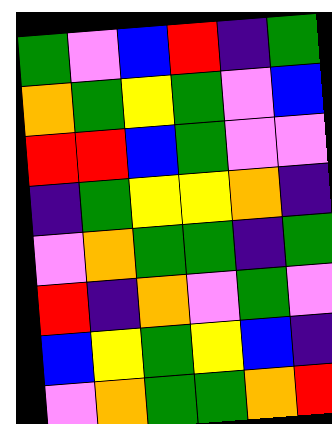[["green", "violet", "blue", "red", "indigo", "green"], ["orange", "green", "yellow", "green", "violet", "blue"], ["red", "red", "blue", "green", "violet", "violet"], ["indigo", "green", "yellow", "yellow", "orange", "indigo"], ["violet", "orange", "green", "green", "indigo", "green"], ["red", "indigo", "orange", "violet", "green", "violet"], ["blue", "yellow", "green", "yellow", "blue", "indigo"], ["violet", "orange", "green", "green", "orange", "red"]]